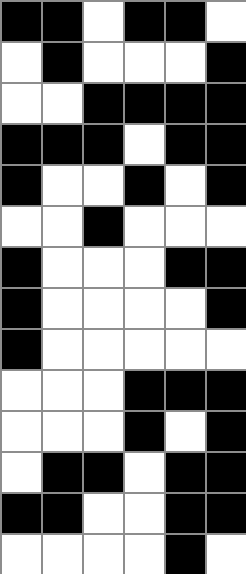[["black", "black", "white", "black", "black", "white"], ["white", "black", "white", "white", "white", "black"], ["white", "white", "black", "black", "black", "black"], ["black", "black", "black", "white", "black", "black"], ["black", "white", "white", "black", "white", "black"], ["white", "white", "black", "white", "white", "white"], ["black", "white", "white", "white", "black", "black"], ["black", "white", "white", "white", "white", "black"], ["black", "white", "white", "white", "white", "white"], ["white", "white", "white", "black", "black", "black"], ["white", "white", "white", "black", "white", "black"], ["white", "black", "black", "white", "black", "black"], ["black", "black", "white", "white", "black", "black"], ["white", "white", "white", "white", "black", "white"]]